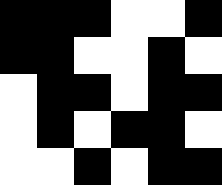[["black", "black", "black", "white", "white", "black"], ["black", "black", "white", "white", "black", "white"], ["white", "black", "black", "white", "black", "black"], ["white", "black", "white", "black", "black", "white"], ["white", "white", "black", "white", "black", "black"]]